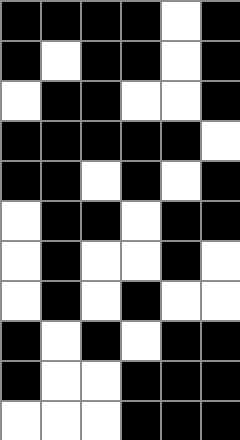[["black", "black", "black", "black", "white", "black"], ["black", "white", "black", "black", "white", "black"], ["white", "black", "black", "white", "white", "black"], ["black", "black", "black", "black", "black", "white"], ["black", "black", "white", "black", "white", "black"], ["white", "black", "black", "white", "black", "black"], ["white", "black", "white", "white", "black", "white"], ["white", "black", "white", "black", "white", "white"], ["black", "white", "black", "white", "black", "black"], ["black", "white", "white", "black", "black", "black"], ["white", "white", "white", "black", "black", "black"]]